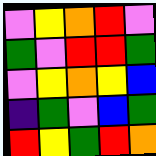[["violet", "yellow", "orange", "red", "violet"], ["green", "violet", "red", "red", "green"], ["violet", "yellow", "orange", "yellow", "blue"], ["indigo", "green", "violet", "blue", "green"], ["red", "yellow", "green", "red", "orange"]]